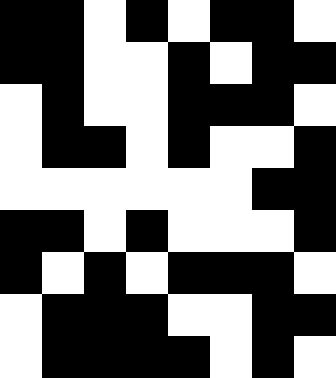[["black", "black", "white", "black", "white", "black", "black", "white"], ["black", "black", "white", "white", "black", "white", "black", "black"], ["white", "black", "white", "white", "black", "black", "black", "white"], ["white", "black", "black", "white", "black", "white", "white", "black"], ["white", "white", "white", "white", "white", "white", "black", "black"], ["black", "black", "white", "black", "white", "white", "white", "black"], ["black", "white", "black", "white", "black", "black", "black", "white"], ["white", "black", "black", "black", "white", "white", "black", "black"], ["white", "black", "black", "black", "black", "white", "black", "white"]]